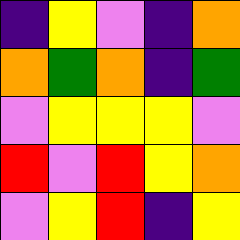[["indigo", "yellow", "violet", "indigo", "orange"], ["orange", "green", "orange", "indigo", "green"], ["violet", "yellow", "yellow", "yellow", "violet"], ["red", "violet", "red", "yellow", "orange"], ["violet", "yellow", "red", "indigo", "yellow"]]